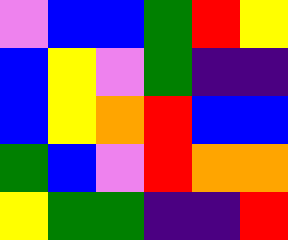[["violet", "blue", "blue", "green", "red", "yellow"], ["blue", "yellow", "violet", "green", "indigo", "indigo"], ["blue", "yellow", "orange", "red", "blue", "blue"], ["green", "blue", "violet", "red", "orange", "orange"], ["yellow", "green", "green", "indigo", "indigo", "red"]]